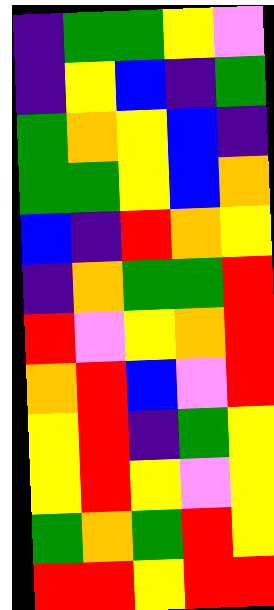[["indigo", "green", "green", "yellow", "violet"], ["indigo", "yellow", "blue", "indigo", "green"], ["green", "orange", "yellow", "blue", "indigo"], ["green", "green", "yellow", "blue", "orange"], ["blue", "indigo", "red", "orange", "yellow"], ["indigo", "orange", "green", "green", "red"], ["red", "violet", "yellow", "orange", "red"], ["orange", "red", "blue", "violet", "red"], ["yellow", "red", "indigo", "green", "yellow"], ["yellow", "red", "yellow", "violet", "yellow"], ["green", "orange", "green", "red", "yellow"], ["red", "red", "yellow", "red", "red"]]